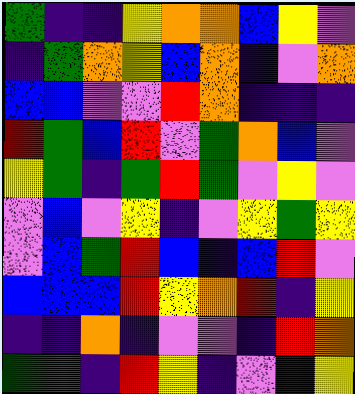[["green", "indigo", "indigo", "yellow", "orange", "orange", "blue", "yellow", "violet"], ["indigo", "green", "orange", "yellow", "blue", "orange", "indigo", "violet", "orange"], ["blue", "blue", "violet", "violet", "red", "orange", "indigo", "indigo", "indigo"], ["red", "green", "blue", "red", "violet", "green", "orange", "blue", "violet"], ["yellow", "green", "indigo", "green", "red", "green", "violet", "yellow", "violet"], ["violet", "blue", "violet", "yellow", "indigo", "violet", "yellow", "green", "yellow"], ["violet", "blue", "green", "red", "blue", "indigo", "blue", "red", "violet"], ["blue", "blue", "blue", "red", "yellow", "orange", "red", "indigo", "yellow"], ["indigo", "indigo", "orange", "indigo", "violet", "violet", "indigo", "red", "orange"], ["green", "green", "indigo", "red", "yellow", "indigo", "violet", "indigo", "yellow"]]